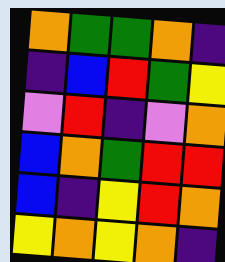[["orange", "green", "green", "orange", "indigo"], ["indigo", "blue", "red", "green", "yellow"], ["violet", "red", "indigo", "violet", "orange"], ["blue", "orange", "green", "red", "red"], ["blue", "indigo", "yellow", "red", "orange"], ["yellow", "orange", "yellow", "orange", "indigo"]]